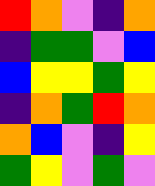[["red", "orange", "violet", "indigo", "orange"], ["indigo", "green", "green", "violet", "blue"], ["blue", "yellow", "yellow", "green", "yellow"], ["indigo", "orange", "green", "red", "orange"], ["orange", "blue", "violet", "indigo", "yellow"], ["green", "yellow", "violet", "green", "violet"]]